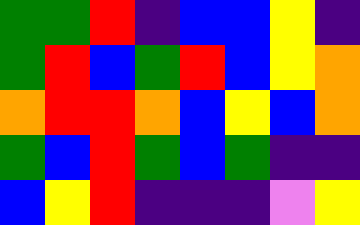[["green", "green", "red", "indigo", "blue", "blue", "yellow", "indigo"], ["green", "red", "blue", "green", "red", "blue", "yellow", "orange"], ["orange", "red", "red", "orange", "blue", "yellow", "blue", "orange"], ["green", "blue", "red", "green", "blue", "green", "indigo", "indigo"], ["blue", "yellow", "red", "indigo", "indigo", "indigo", "violet", "yellow"]]